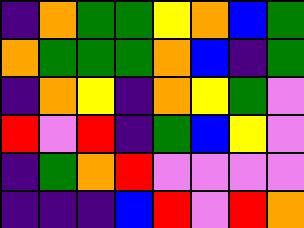[["indigo", "orange", "green", "green", "yellow", "orange", "blue", "green"], ["orange", "green", "green", "green", "orange", "blue", "indigo", "green"], ["indigo", "orange", "yellow", "indigo", "orange", "yellow", "green", "violet"], ["red", "violet", "red", "indigo", "green", "blue", "yellow", "violet"], ["indigo", "green", "orange", "red", "violet", "violet", "violet", "violet"], ["indigo", "indigo", "indigo", "blue", "red", "violet", "red", "orange"]]